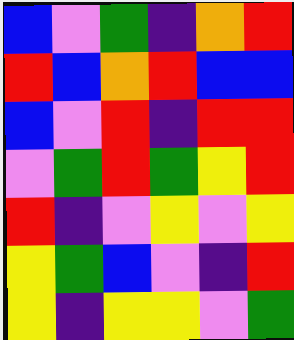[["blue", "violet", "green", "indigo", "orange", "red"], ["red", "blue", "orange", "red", "blue", "blue"], ["blue", "violet", "red", "indigo", "red", "red"], ["violet", "green", "red", "green", "yellow", "red"], ["red", "indigo", "violet", "yellow", "violet", "yellow"], ["yellow", "green", "blue", "violet", "indigo", "red"], ["yellow", "indigo", "yellow", "yellow", "violet", "green"]]